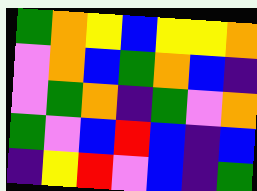[["green", "orange", "yellow", "blue", "yellow", "yellow", "orange"], ["violet", "orange", "blue", "green", "orange", "blue", "indigo"], ["violet", "green", "orange", "indigo", "green", "violet", "orange"], ["green", "violet", "blue", "red", "blue", "indigo", "blue"], ["indigo", "yellow", "red", "violet", "blue", "indigo", "green"]]